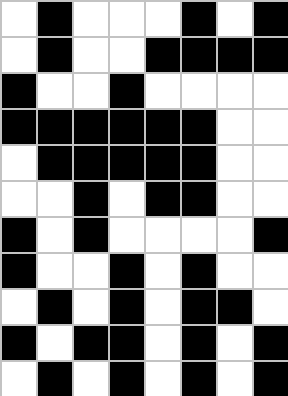[["white", "black", "white", "white", "white", "black", "white", "black"], ["white", "black", "white", "white", "black", "black", "black", "black"], ["black", "white", "white", "black", "white", "white", "white", "white"], ["black", "black", "black", "black", "black", "black", "white", "white"], ["white", "black", "black", "black", "black", "black", "white", "white"], ["white", "white", "black", "white", "black", "black", "white", "white"], ["black", "white", "black", "white", "white", "white", "white", "black"], ["black", "white", "white", "black", "white", "black", "white", "white"], ["white", "black", "white", "black", "white", "black", "black", "white"], ["black", "white", "black", "black", "white", "black", "white", "black"], ["white", "black", "white", "black", "white", "black", "white", "black"]]